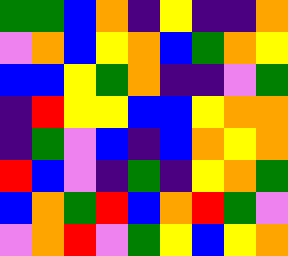[["green", "green", "blue", "orange", "indigo", "yellow", "indigo", "indigo", "orange"], ["violet", "orange", "blue", "yellow", "orange", "blue", "green", "orange", "yellow"], ["blue", "blue", "yellow", "green", "orange", "indigo", "indigo", "violet", "green"], ["indigo", "red", "yellow", "yellow", "blue", "blue", "yellow", "orange", "orange"], ["indigo", "green", "violet", "blue", "indigo", "blue", "orange", "yellow", "orange"], ["red", "blue", "violet", "indigo", "green", "indigo", "yellow", "orange", "green"], ["blue", "orange", "green", "red", "blue", "orange", "red", "green", "violet"], ["violet", "orange", "red", "violet", "green", "yellow", "blue", "yellow", "orange"]]